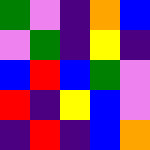[["green", "violet", "indigo", "orange", "blue"], ["violet", "green", "indigo", "yellow", "indigo"], ["blue", "red", "blue", "green", "violet"], ["red", "indigo", "yellow", "blue", "violet"], ["indigo", "red", "indigo", "blue", "orange"]]